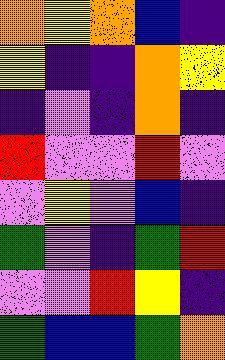[["orange", "yellow", "orange", "blue", "indigo"], ["yellow", "indigo", "indigo", "orange", "yellow"], ["indigo", "violet", "indigo", "orange", "indigo"], ["red", "violet", "violet", "red", "violet"], ["violet", "yellow", "violet", "blue", "indigo"], ["green", "violet", "indigo", "green", "red"], ["violet", "violet", "red", "yellow", "indigo"], ["green", "blue", "blue", "green", "orange"]]